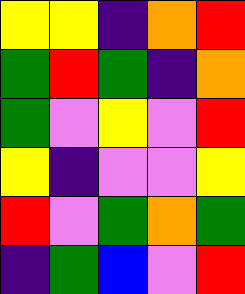[["yellow", "yellow", "indigo", "orange", "red"], ["green", "red", "green", "indigo", "orange"], ["green", "violet", "yellow", "violet", "red"], ["yellow", "indigo", "violet", "violet", "yellow"], ["red", "violet", "green", "orange", "green"], ["indigo", "green", "blue", "violet", "red"]]